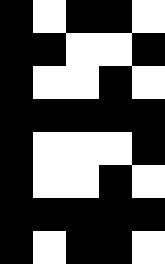[["black", "white", "black", "black", "white"], ["black", "black", "white", "white", "black"], ["black", "white", "white", "black", "white"], ["black", "black", "black", "black", "black"], ["black", "white", "white", "white", "black"], ["black", "white", "white", "black", "white"], ["black", "black", "black", "black", "black"], ["black", "white", "black", "black", "white"]]